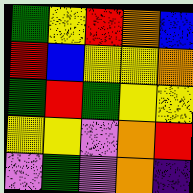[["green", "yellow", "red", "orange", "blue"], ["red", "blue", "yellow", "yellow", "orange"], ["green", "red", "green", "yellow", "yellow"], ["yellow", "yellow", "violet", "orange", "red"], ["violet", "green", "violet", "orange", "indigo"]]